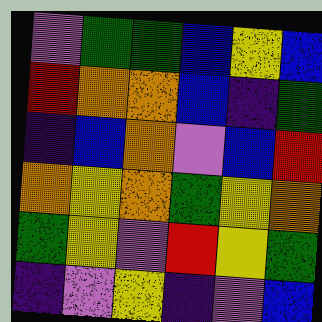[["violet", "green", "green", "blue", "yellow", "blue"], ["red", "orange", "orange", "blue", "indigo", "green"], ["indigo", "blue", "orange", "violet", "blue", "red"], ["orange", "yellow", "orange", "green", "yellow", "orange"], ["green", "yellow", "violet", "red", "yellow", "green"], ["indigo", "violet", "yellow", "indigo", "violet", "blue"]]